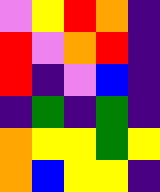[["violet", "yellow", "red", "orange", "indigo"], ["red", "violet", "orange", "red", "indigo"], ["red", "indigo", "violet", "blue", "indigo"], ["indigo", "green", "indigo", "green", "indigo"], ["orange", "yellow", "yellow", "green", "yellow"], ["orange", "blue", "yellow", "yellow", "indigo"]]